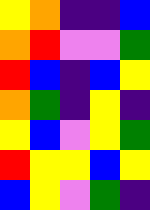[["yellow", "orange", "indigo", "indigo", "blue"], ["orange", "red", "violet", "violet", "green"], ["red", "blue", "indigo", "blue", "yellow"], ["orange", "green", "indigo", "yellow", "indigo"], ["yellow", "blue", "violet", "yellow", "green"], ["red", "yellow", "yellow", "blue", "yellow"], ["blue", "yellow", "violet", "green", "indigo"]]